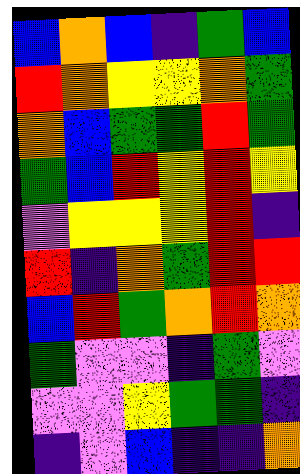[["blue", "orange", "blue", "indigo", "green", "blue"], ["red", "orange", "yellow", "yellow", "orange", "green"], ["orange", "blue", "green", "green", "red", "green"], ["green", "blue", "red", "yellow", "red", "yellow"], ["violet", "yellow", "yellow", "yellow", "red", "indigo"], ["red", "indigo", "orange", "green", "red", "red"], ["blue", "red", "green", "orange", "red", "orange"], ["green", "violet", "violet", "indigo", "green", "violet"], ["violet", "violet", "yellow", "green", "green", "indigo"], ["indigo", "violet", "blue", "indigo", "indigo", "orange"]]